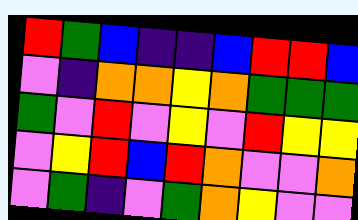[["red", "green", "blue", "indigo", "indigo", "blue", "red", "red", "blue"], ["violet", "indigo", "orange", "orange", "yellow", "orange", "green", "green", "green"], ["green", "violet", "red", "violet", "yellow", "violet", "red", "yellow", "yellow"], ["violet", "yellow", "red", "blue", "red", "orange", "violet", "violet", "orange"], ["violet", "green", "indigo", "violet", "green", "orange", "yellow", "violet", "violet"]]